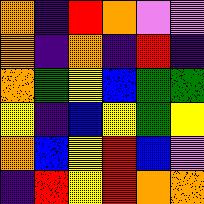[["orange", "indigo", "red", "orange", "violet", "violet"], ["orange", "indigo", "orange", "indigo", "red", "indigo"], ["orange", "green", "yellow", "blue", "green", "green"], ["yellow", "indigo", "blue", "yellow", "green", "yellow"], ["orange", "blue", "yellow", "red", "blue", "violet"], ["indigo", "red", "yellow", "red", "orange", "orange"]]